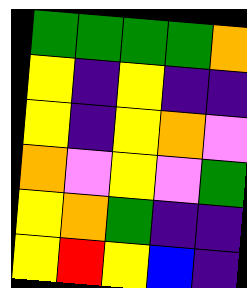[["green", "green", "green", "green", "orange"], ["yellow", "indigo", "yellow", "indigo", "indigo"], ["yellow", "indigo", "yellow", "orange", "violet"], ["orange", "violet", "yellow", "violet", "green"], ["yellow", "orange", "green", "indigo", "indigo"], ["yellow", "red", "yellow", "blue", "indigo"]]